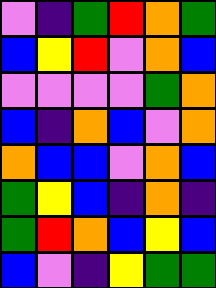[["violet", "indigo", "green", "red", "orange", "green"], ["blue", "yellow", "red", "violet", "orange", "blue"], ["violet", "violet", "violet", "violet", "green", "orange"], ["blue", "indigo", "orange", "blue", "violet", "orange"], ["orange", "blue", "blue", "violet", "orange", "blue"], ["green", "yellow", "blue", "indigo", "orange", "indigo"], ["green", "red", "orange", "blue", "yellow", "blue"], ["blue", "violet", "indigo", "yellow", "green", "green"]]